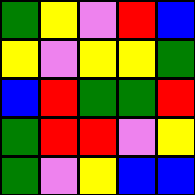[["green", "yellow", "violet", "red", "blue"], ["yellow", "violet", "yellow", "yellow", "green"], ["blue", "red", "green", "green", "red"], ["green", "red", "red", "violet", "yellow"], ["green", "violet", "yellow", "blue", "blue"]]